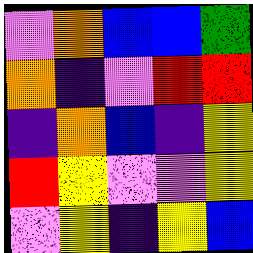[["violet", "orange", "blue", "blue", "green"], ["orange", "indigo", "violet", "red", "red"], ["indigo", "orange", "blue", "indigo", "yellow"], ["red", "yellow", "violet", "violet", "yellow"], ["violet", "yellow", "indigo", "yellow", "blue"]]